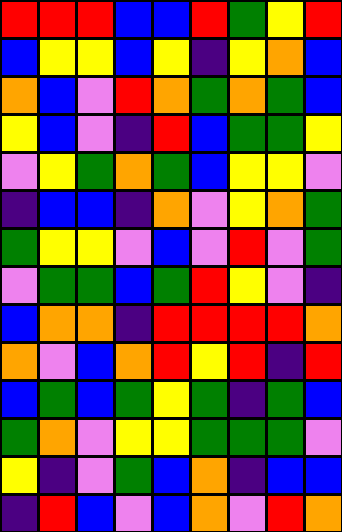[["red", "red", "red", "blue", "blue", "red", "green", "yellow", "red"], ["blue", "yellow", "yellow", "blue", "yellow", "indigo", "yellow", "orange", "blue"], ["orange", "blue", "violet", "red", "orange", "green", "orange", "green", "blue"], ["yellow", "blue", "violet", "indigo", "red", "blue", "green", "green", "yellow"], ["violet", "yellow", "green", "orange", "green", "blue", "yellow", "yellow", "violet"], ["indigo", "blue", "blue", "indigo", "orange", "violet", "yellow", "orange", "green"], ["green", "yellow", "yellow", "violet", "blue", "violet", "red", "violet", "green"], ["violet", "green", "green", "blue", "green", "red", "yellow", "violet", "indigo"], ["blue", "orange", "orange", "indigo", "red", "red", "red", "red", "orange"], ["orange", "violet", "blue", "orange", "red", "yellow", "red", "indigo", "red"], ["blue", "green", "blue", "green", "yellow", "green", "indigo", "green", "blue"], ["green", "orange", "violet", "yellow", "yellow", "green", "green", "green", "violet"], ["yellow", "indigo", "violet", "green", "blue", "orange", "indigo", "blue", "blue"], ["indigo", "red", "blue", "violet", "blue", "orange", "violet", "red", "orange"]]